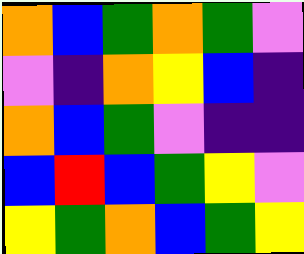[["orange", "blue", "green", "orange", "green", "violet"], ["violet", "indigo", "orange", "yellow", "blue", "indigo"], ["orange", "blue", "green", "violet", "indigo", "indigo"], ["blue", "red", "blue", "green", "yellow", "violet"], ["yellow", "green", "orange", "blue", "green", "yellow"]]